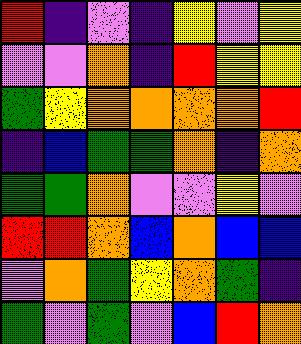[["red", "indigo", "violet", "indigo", "yellow", "violet", "yellow"], ["violet", "violet", "orange", "indigo", "red", "yellow", "yellow"], ["green", "yellow", "orange", "orange", "orange", "orange", "red"], ["indigo", "blue", "green", "green", "orange", "indigo", "orange"], ["green", "green", "orange", "violet", "violet", "yellow", "violet"], ["red", "red", "orange", "blue", "orange", "blue", "blue"], ["violet", "orange", "green", "yellow", "orange", "green", "indigo"], ["green", "violet", "green", "violet", "blue", "red", "orange"]]